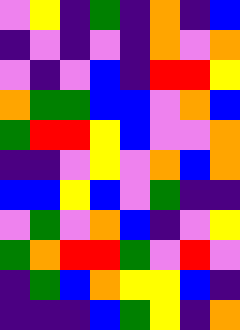[["violet", "yellow", "indigo", "green", "indigo", "orange", "indigo", "blue"], ["indigo", "violet", "indigo", "violet", "indigo", "orange", "violet", "orange"], ["violet", "indigo", "violet", "blue", "indigo", "red", "red", "yellow"], ["orange", "green", "green", "blue", "blue", "violet", "orange", "blue"], ["green", "red", "red", "yellow", "blue", "violet", "violet", "orange"], ["indigo", "indigo", "violet", "yellow", "violet", "orange", "blue", "orange"], ["blue", "blue", "yellow", "blue", "violet", "green", "indigo", "indigo"], ["violet", "green", "violet", "orange", "blue", "indigo", "violet", "yellow"], ["green", "orange", "red", "red", "green", "violet", "red", "violet"], ["indigo", "green", "blue", "orange", "yellow", "yellow", "blue", "indigo"], ["indigo", "indigo", "indigo", "blue", "green", "yellow", "indigo", "orange"]]